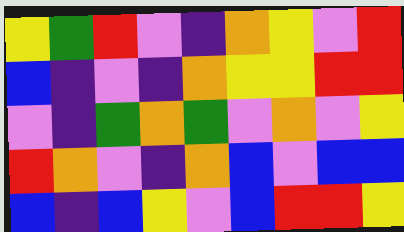[["yellow", "green", "red", "violet", "indigo", "orange", "yellow", "violet", "red"], ["blue", "indigo", "violet", "indigo", "orange", "yellow", "yellow", "red", "red"], ["violet", "indigo", "green", "orange", "green", "violet", "orange", "violet", "yellow"], ["red", "orange", "violet", "indigo", "orange", "blue", "violet", "blue", "blue"], ["blue", "indigo", "blue", "yellow", "violet", "blue", "red", "red", "yellow"]]